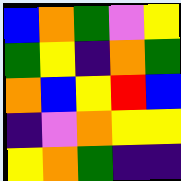[["blue", "orange", "green", "violet", "yellow"], ["green", "yellow", "indigo", "orange", "green"], ["orange", "blue", "yellow", "red", "blue"], ["indigo", "violet", "orange", "yellow", "yellow"], ["yellow", "orange", "green", "indigo", "indigo"]]